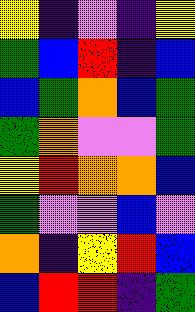[["yellow", "indigo", "violet", "indigo", "yellow"], ["green", "blue", "red", "indigo", "blue"], ["blue", "green", "orange", "blue", "green"], ["green", "orange", "violet", "violet", "green"], ["yellow", "red", "orange", "orange", "blue"], ["green", "violet", "violet", "blue", "violet"], ["orange", "indigo", "yellow", "red", "blue"], ["blue", "red", "red", "indigo", "green"]]